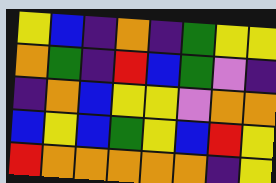[["yellow", "blue", "indigo", "orange", "indigo", "green", "yellow", "yellow"], ["orange", "green", "indigo", "red", "blue", "green", "violet", "indigo"], ["indigo", "orange", "blue", "yellow", "yellow", "violet", "orange", "orange"], ["blue", "yellow", "blue", "green", "yellow", "blue", "red", "yellow"], ["red", "orange", "orange", "orange", "orange", "orange", "indigo", "yellow"]]